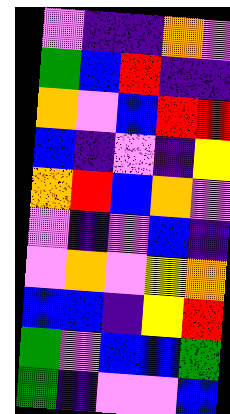[["violet", "indigo", "indigo", "orange", "violet"], ["green", "blue", "red", "indigo", "indigo"], ["orange", "violet", "blue", "red", "red"], ["blue", "indigo", "violet", "indigo", "yellow"], ["orange", "red", "blue", "orange", "violet"], ["violet", "indigo", "violet", "blue", "indigo"], ["violet", "orange", "violet", "yellow", "orange"], ["blue", "blue", "indigo", "yellow", "red"], ["green", "violet", "blue", "blue", "green"], ["green", "indigo", "violet", "violet", "blue"]]